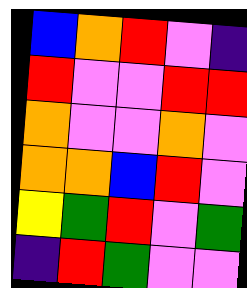[["blue", "orange", "red", "violet", "indigo"], ["red", "violet", "violet", "red", "red"], ["orange", "violet", "violet", "orange", "violet"], ["orange", "orange", "blue", "red", "violet"], ["yellow", "green", "red", "violet", "green"], ["indigo", "red", "green", "violet", "violet"]]